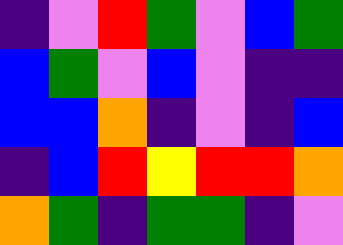[["indigo", "violet", "red", "green", "violet", "blue", "green"], ["blue", "green", "violet", "blue", "violet", "indigo", "indigo"], ["blue", "blue", "orange", "indigo", "violet", "indigo", "blue"], ["indigo", "blue", "red", "yellow", "red", "red", "orange"], ["orange", "green", "indigo", "green", "green", "indigo", "violet"]]